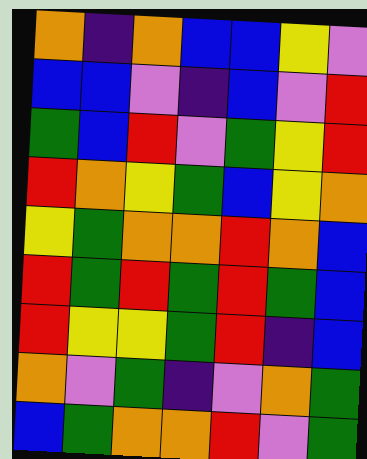[["orange", "indigo", "orange", "blue", "blue", "yellow", "violet"], ["blue", "blue", "violet", "indigo", "blue", "violet", "red"], ["green", "blue", "red", "violet", "green", "yellow", "red"], ["red", "orange", "yellow", "green", "blue", "yellow", "orange"], ["yellow", "green", "orange", "orange", "red", "orange", "blue"], ["red", "green", "red", "green", "red", "green", "blue"], ["red", "yellow", "yellow", "green", "red", "indigo", "blue"], ["orange", "violet", "green", "indigo", "violet", "orange", "green"], ["blue", "green", "orange", "orange", "red", "violet", "green"]]